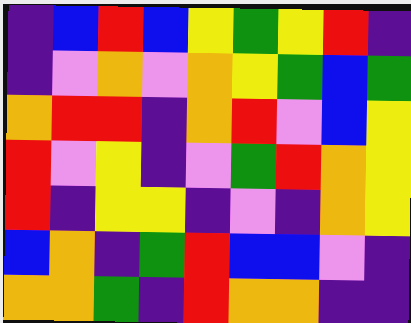[["indigo", "blue", "red", "blue", "yellow", "green", "yellow", "red", "indigo"], ["indigo", "violet", "orange", "violet", "orange", "yellow", "green", "blue", "green"], ["orange", "red", "red", "indigo", "orange", "red", "violet", "blue", "yellow"], ["red", "violet", "yellow", "indigo", "violet", "green", "red", "orange", "yellow"], ["red", "indigo", "yellow", "yellow", "indigo", "violet", "indigo", "orange", "yellow"], ["blue", "orange", "indigo", "green", "red", "blue", "blue", "violet", "indigo"], ["orange", "orange", "green", "indigo", "red", "orange", "orange", "indigo", "indigo"]]